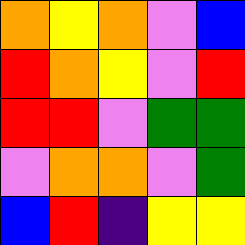[["orange", "yellow", "orange", "violet", "blue"], ["red", "orange", "yellow", "violet", "red"], ["red", "red", "violet", "green", "green"], ["violet", "orange", "orange", "violet", "green"], ["blue", "red", "indigo", "yellow", "yellow"]]